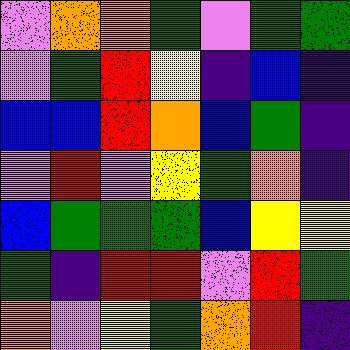[["violet", "orange", "orange", "green", "violet", "green", "green"], ["violet", "green", "red", "yellow", "indigo", "blue", "indigo"], ["blue", "blue", "red", "orange", "blue", "green", "indigo"], ["violet", "red", "violet", "yellow", "green", "orange", "indigo"], ["blue", "green", "green", "green", "blue", "yellow", "yellow"], ["green", "indigo", "red", "red", "violet", "red", "green"], ["orange", "violet", "yellow", "green", "orange", "red", "indigo"]]